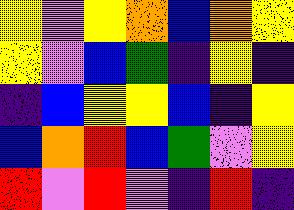[["yellow", "violet", "yellow", "orange", "blue", "orange", "yellow"], ["yellow", "violet", "blue", "green", "indigo", "yellow", "indigo"], ["indigo", "blue", "yellow", "yellow", "blue", "indigo", "yellow"], ["blue", "orange", "red", "blue", "green", "violet", "yellow"], ["red", "violet", "red", "violet", "indigo", "red", "indigo"]]